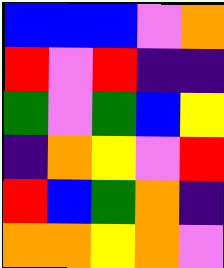[["blue", "blue", "blue", "violet", "orange"], ["red", "violet", "red", "indigo", "indigo"], ["green", "violet", "green", "blue", "yellow"], ["indigo", "orange", "yellow", "violet", "red"], ["red", "blue", "green", "orange", "indigo"], ["orange", "orange", "yellow", "orange", "violet"]]